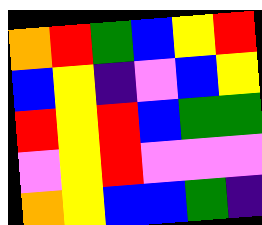[["orange", "red", "green", "blue", "yellow", "red"], ["blue", "yellow", "indigo", "violet", "blue", "yellow"], ["red", "yellow", "red", "blue", "green", "green"], ["violet", "yellow", "red", "violet", "violet", "violet"], ["orange", "yellow", "blue", "blue", "green", "indigo"]]